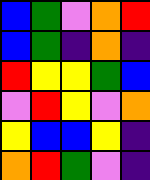[["blue", "green", "violet", "orange", "red"], ["blue", "green", "indigo", "orange", "indigo"], ["red", "yellow", "yellow", "green", "blue"], ["violet", "red", "yellow", "violet", "orange"], ["yellow", "blue", "blue", "yellow", "indigo"], ["orange", "red", "green", "violet", "indigo"]]